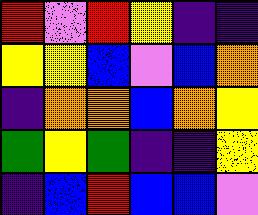[["red", "violet", "red", "yellow", "indigo", "indigo"], ["yellow", "yellow", "blue", "violet", "blue", "orange"], ["indigo", "orange", "orange", "blue", "orange", "yellow"], ["green", "yellow", "green", "indigo", "indigo", "yellow"], ["indigo", "blue", "red", "blue", "blue", "violet"]]